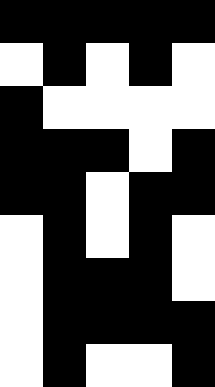[["black", "black", "black", "black", "black"], ["white", "black", "white", "black", "white"], ["black", "white", "white", "white", "white"], ["black", "black", "black", "white", "black"], ["black", "black", "white", "black", "black"], ["white", "black", "white", "black", "white"], ["white", "black", "black", "black", "white"], ["white", "black", "black", "black", "black"], ["white", "black", "white", "white", "black"]]